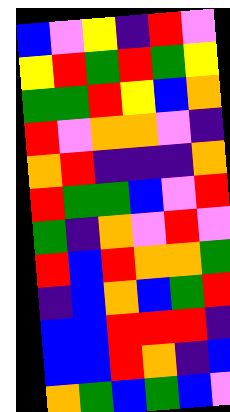[["blue", "violet", "yellow", "indigo", "red", "violet"], ["yellow", "red", "green", "red", "green", "yellow"], ["green", "green", "red", "yellow", "blue", "orange"], ["red", "violet", "orange", "orange", "violet", "indigo"], ["orange", "red", "indigo", "indigo", "indigo", "orange"], ["red", "green", "green", "blue", "violet", "red"], ["green", "indigo", "orange", "violet", "red", "violet"], ["red", "blue", "red", "orange", "orange", "green"], ["indigo", "blue", "orange", "blue", "green", "red"], ["blue", "blue", "red", "red", "red", "indigo"], ["blue", "blue", "red", "orange", "indigo", "blue"], ["orange", "green", "blue", "green", "blue", "violet"]]